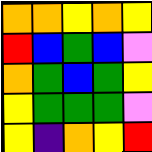[["orange", "orange", "yellow", "orange", "yellow"], ["red", "blue", "green", "blue", "violet"], ["orange", "green", "blue", "green", "yellow"], ["yellow", "green", "green", "green", "violet"], ["yellow", "indigo", "orange", "yellow", "red"]]